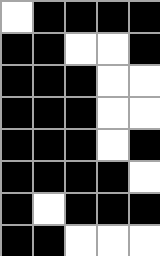[["white", "black", "black", "black", "black"], ["black", "black", "white", "white", "black"], ["black", "black", "black", "white", "white"], ["black", "black", "black", "white", "white"], ["black", "black", "black", "white", "black"], ["black", "black", "black", "black", "white"], ["black", "white", "black", "black", "black"], ["black", "black", "white", "white", "white"]]